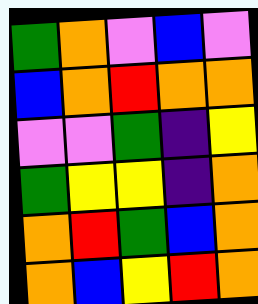[["green", "orange", "violet", "blue", "violet"], ["blue", "orange", "red", "orange", "orange"], ["violet", "violet", "green", "indigo", "yellow"], ["green", "yellow", "yellow", "indigo", "orange"], ["orange", "red", "green", "blue", "orange"], ["orange", "blue", "yellow", "red", "orange"]]